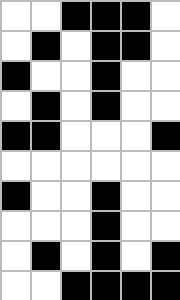[["white", "white", "black", "black", "black", "white"], ["white", "black", "white", "black", "black", "white"], ["black", "white", "white", "black", "white", "white"], ["white", "black", "white", "black", "white", "white"], ["black", "black", "white", "white", "white", "black"], ["white", "white", "white", "white", "white", "white"], ["black", "white", "white", "black", "white", "white"], ["white", "white", "white", "black", "white", "white"], ["white", "black", "white", "black", "white", "black"], ["white", "white", "black", "black", "black", "black"]]